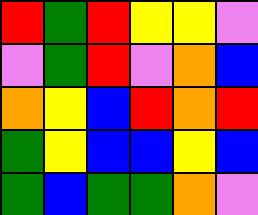[["red", "green", "red", "yellow", "yellow", "violet"], ["violet", "green", "red", "violet", "orange", "blue"], ["orange", "yellow", "blue", "red", "orange", "red"], ["green", "yellow", "blue", "blue", "yellow", "blue"], ["green", "blue", "green", "green", "orange", "violet"]]